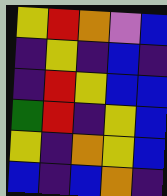[["yellow", "red", "orange", "violet", "blue"], ["indigo", "yellow", "indigo", "blue", "indigo"], ["indigo", "red", "yellow", "blue", "blue"], ["green", "red", "indigo", "yellow", "blue"], ["yellow", "indigo", "orange", "yellow", "blue"], ["blue", "indigo", "blue", "orange", "indigo"]]